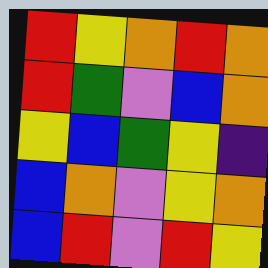[["red", "yellow", "orange", "red", "orange"], ["red", "green", "violet", "blue", "orange"], ["yellow", "blue", "green", "yellow", "indigo"], ["blue", "orange", "violet", "yellow", "orange"], ["blue", "red", "violet", "red", "yellow"]]